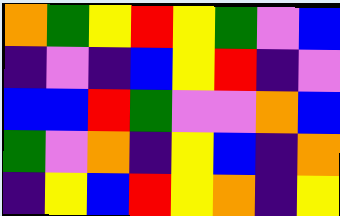[["orange", "green", "yellow", "red", "yellow", "green", "violet", "blue"], ["indigo", "violet", "indigo", "blue", "yellow", "red", "indigo", "violet"], ["blue", "blue", "red", "green", "violet", "violet", "orange", "blue"], ["green", "violet", "orange", "indigo", "yellow", "blue", "indigo", "orange"], ["indigo", "yellow", "blue", "red", "yellow", "orange", "indigo", "yellow"]]